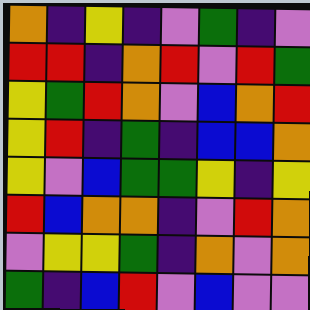[["orange", "indigo", "yellow", "indigo", "violet", "green", "indigo", "violet"], ["red", "red", "indigo", "orange", "red", "violet", "red", "green"], ["yellow", "green", "red", "orange", "violet", "blue", "orange", "red"], ["yellow", "red", "indigo", "green", "indigo", "blue", "blue", "orange"], ["yellow", "violet", "blue", "green", "green", "yellow", "indigo", "yellow"], ["red", "blue", "orange", "orange", "indigo", "violet", "red", "orange"], ["violet", "yellow", "yellow", "green", "indigo", "orange", "violet", "orange"], ["green", "indigo", "blue", "red", "violet", "blue", "violet", "violet"]]